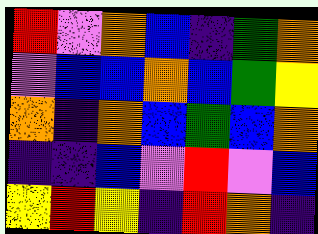[["red", "violet", "orange", "blue", "indigo", "green", "orange"], ["violet", "blue", "blue", "orange", "blue", "green", "yellow"], ["orange", "indigo", "orange", "blue", "green", "blue", "orange"], ["indigo", "indigo", "blue", "violet", "red", "violet", "blue"], ["yellow", "red", "yellow", "indigo", "red", "orange", "indigo"]]